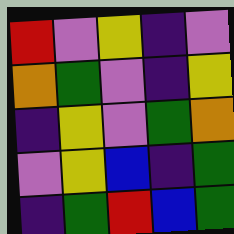[["red", "violet", "yellow", "indigo", "violet"], ["orange", "green", "violet", "indigo", "yellow"], ["indigo", "yellow", "violet", "green", "orange"], ["violet", "yellow", "blue", "indigo", "green"], ["indigo", "green", "red", "blue", "green"]]